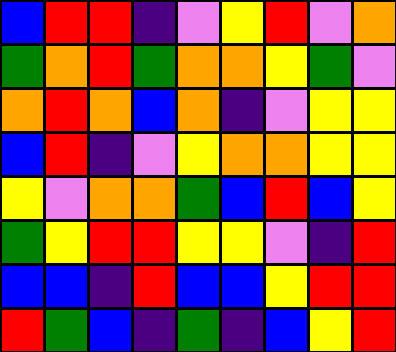[["blue", "red", "red", "indigo", "violet", "yellow", "red", "violet", "orange"], ["green", "orange", "red", "green", "orange", "orange", "yellow", "green", "violet"], ["orange", "red", "orange", "blue", "orange", "indigo", "violet", "yellow", "yellow"], ["blue", "red", "indigo", "violet", "yellow", "orange", "orange", "yellow", "yellow"], ["yellow", "violet", "orange", "orange", "green", "blue", "red", "blue", "yellow"], ["green", "yellow", "red", "red", "yellow", "yellow", "violet", "indigo", "red"], ["blue", "blue", "indigo", "red", "blue", "blue", "yellow", "red", "red"], ["red", "green", "blue", "indigo", "green", "indigo", "blue", "yellow", "red"]]